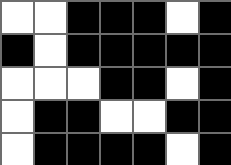[["white", "white", "black", "black", "black", "white", "black"], ["black", "white", "black", "black", "black", "black", "black"], ["white", "white", "white", "black", "black", "white", "black"], ["white", "black", "black", "white", "white", "black", "black"], ["white", "black", "black", "black", "black", "white", "black"]]